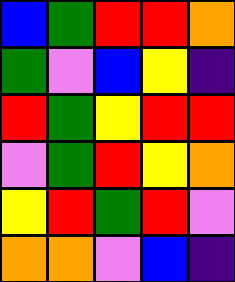[["blue", "green", "red", "red", "orange"], ["green", "violet", "blue", "yellow", "indigo"], ["red", "green", "yellow", "red", "red"], ["violet", "green", "red", "yellow", "orange"], ["yellow", "red", "green", "red", "violet"], ["orange", "orange", "violet", "blue", "indigo"]]